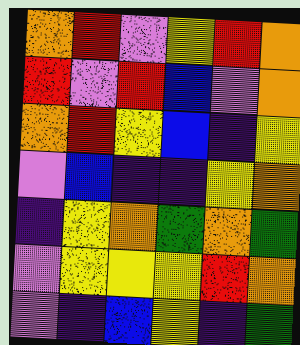[["orange", "red", "violet", "yellow", "red", "orange"], ["red", "violet", "red", "blue", "violet", "orange"], ["orange", "red", "yellow", "blue", "indigo", "yellow"], ["violet", "blue", "indigo", "indigo", "yellow", "orange"], ["indigo", "yellow", "orange", "green", "orange", "green"], ["violet", "yellow", "yellow", "yellow", "red", "orange"], ["violet", "indigo", "blue", "yellow", "indigo", "green"]]